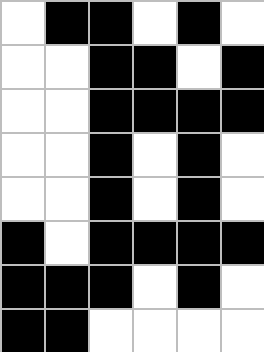[["white", "black", "black", "white", "black", "white"], ["white", "white", "black", "black", "white", "black"], ["white", "white", "black", "black", "black", "black"], ["white", "white", "black", "white", "black", "white"], ["white", "white", "black", "white", "black", "white"], ["black", "white", "black", "black", "black", "black"], ["black", "black", "black", "white", "black", "white"], ["black", "black", "white", "white", "white", "white"]]